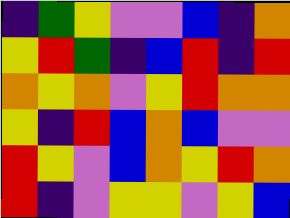[["indigo", "green", "yellow", "violet", "violet", "blue", "indigo", "orange"], ["yellow", "red", "green", "indigo", "blue", "red", "indigo", "red"], ["orange", "yellow", "orange", "violet", "yellow", "red", "orange", "orange"], ["yellow", "indigo", "red", "blue", "orange", "blue", "violet", "violet"], ["red", "yellow", "violet", "blue", "orange", "yellow", "red", "orange"], ["red", "indigo", "violet", "yellow", "yellow", "violet", "yellow", "blue"]]